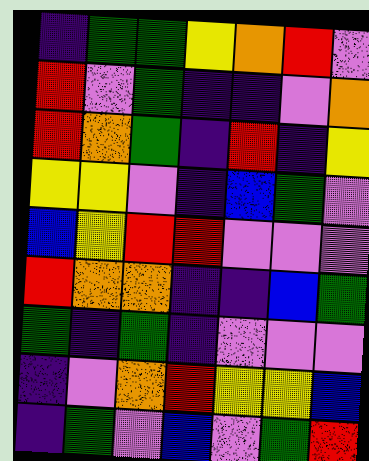[["indigo", "green", "green", "yellow", "orange", "red", "violet"], ["red", "violet", "green", "indigo", "indigo", "violet", "orange"], ["red", "orange", "green", "indigo", "red", "indigo", "yellow"], ["yellow", "yellow", "violet", "indigo", "blue", "green", "violet"], ["blue", "yellow", "red", "red", "violet", "violet", "violet"], ["red", "orange", "orange", "indigo", "indigo", "blue", "green"], ["green", "indigo", "green", "indigo", "violet", "violet", "violet"], ["indigo", "violet", "orange", "red", "yellow", "yellow", "blue"], ["indigo", "green", "violet", "blue", "violet", "green", "red"]]